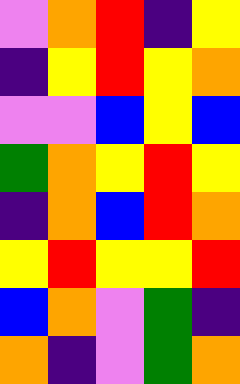[["violet", "orange", "red", "indigo", "yellow"], ["indigo", "yellow", "red", "yellow", "orange"], ["violet", "violet", "blue", "yellow", "blue"], ["green", "orange", "yellow", "red", "yellow"], ["indigo", "orange", "blue", "red", "orange"], ["yellow", "red", "yellow", "yellow", "red"], ["blue", "orange", "violet", "green", "indigo"], ["orange", "indigo", "violet", "green", "orange"]]